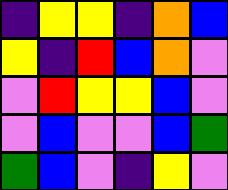[["indigo", "yellow", "yellow", "indigo", "orange", "blue"], ["yellow", "indigo", "red", "blue", "orange", "violet"], ["violet", "red", "yellow", "yellow", "blue", "violet"], ["violet", "blue", "violet", "violet", "blue", "green"], ["green", "blue", "violet", "indigo", "yellow", "violet"]]